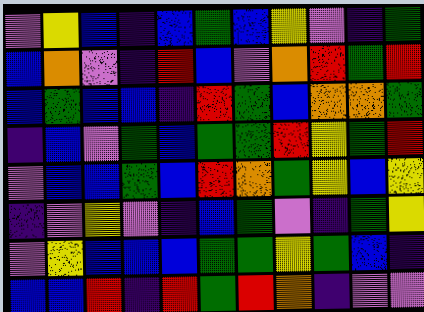[["violet", "yellow", "blue", "indigo", "blue", "green", "blue", "yellow", "violet", "indigo", "green"], ["blue", "orange", "violet", "indigo", "red", "blue", "violet", "orange", "red", "green", "red"], ["blue", "green", "blue", "blue", "indigo", "red", "green", "blue", "orange", "orange", "green"], ["indigo", "blue", "violet", "green", "blue", "green", "green", "red", "yellow", "green", "red"], ["violet", "blue", "blue", "green", "blue", "red", "orange", "green", "yellow", "blue", "yellow"], ["indigo", "violet", "yellow", "violet", "indigo", "blue", "green", "violet", "indigo", "green", "yellow"], ["violet", "yellow", "blue", "blue", "blue", "green", "green", "yellow", "green", "blue", "indigo"], ["blue", "blue", "red", "indigo", "red", "green", "red", "orange", "indigo", "violet", "violet"]]